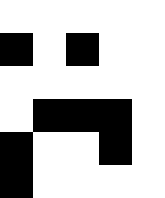[["white", "white", "white", "white", "white"], ["black", "white", "black", "white", "white"], ["white", "white", "white", "white", "white"], ["white", "black", "black", "black", "white"], ["black", "white", "white", "black", "white"], ["black", "white", "white", "white", "white"]]